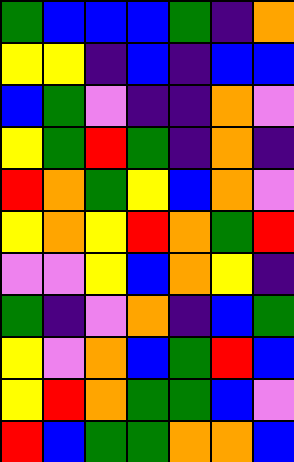[["green", "blue", "blue", "blue", "green", "indigo", "orange"], ["yellow", "yellow", "indigo", "blue", "indigo", "blue", "blue"], ["blue", "green", "violet", "indigo", "indigo", "orange", "violet"], ["yellow", "green", "red", "green", "indigo", "orange", "indigo"], ["red", "orange", "green", "yellow", "blue", "orange", "violet"], ["yellow", "orange", "yellow", "red", "orange", "green", "red"], ["violet", "violet", "yellow", "blue", "orange", "yellow", "indigo"], ["green", "indigo", "violet", "orange", "indigo", "blue", "green"], ["yellow", "violet", "orange", "blue", "green", "red", "blue"], ["yellow", "red", "orange", "green", "green", "blue", "violet"], ["red", "blue", "green", "green", "orange", "orange", "blue"]]